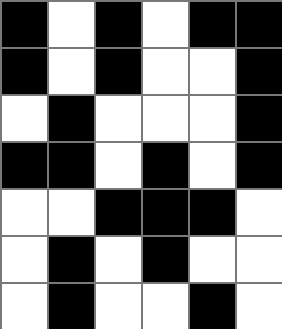[["black", "white", "black", "white", "black", "black"], ["black", "white", "black", "white", "white", "black"], ["white", "black", "white", "white", "white", "black"], ["black", "black", "white", "black", "white", "black"], ["white", "white", "black", "black", "black", "white"], ["white", "black", "white", "black", "white", "white"], ["white", "black", "white", "white", "black", "white"]]